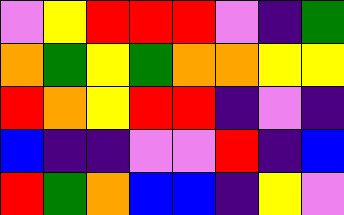[["violet", "yellow", "red", "red", "red", "violet", "indigo", "green"], ["orange", "green", "yellow", "green", "orange", "orange", "yellow", "yellow"], ["red", "orange", "yellow", "red", "red", "indigo", "violet", "indigo"], ["blue", "indigo", "indigo", "violet", "violet", "red", "indigo", "blue"], ["red", "green", "orange", "blue", "blue", "indigo", "yellow", "violet"]]